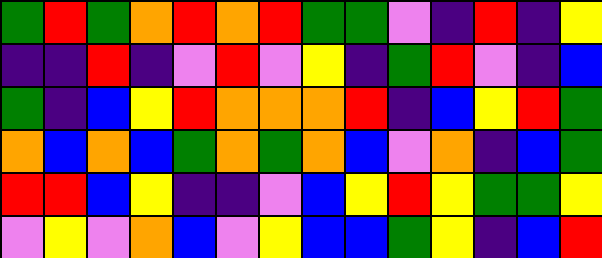[["green", "red", "green", "orange", "red", "orange", "red", "green", "green", "violet", "indigo", "red", "indigo", "yellow"], ["indigo", "indigo", "red", "indigo", "violet", "red", "violet", "yellow", "indigo", "green", "red", "violet", "indigo", "blue"], ["green", "indigo", "blue", "yellow", "red", "orange", "orange", "orange", "red", "indigo", "blue", "yellow", "red", "green"], ["orange", "blue", "orange", "blue", "green", "orange", "green", "orange", "blue", "violet", "orange", "indigo", "blue", "green"], ["red", "red", "blue", "yellow", "indigo", "indigo", "violet", "blue", "yellow", "red", "yellow", "green", "green", "yellow"], ["violet", "yellow", "violet", "orange", "blue", "violet", "yellow", "blue", "blue", "green", "yellow", "indigo", "blue", "red"]]